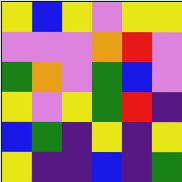[["yellow", "blue", "yellow", "violet", "yellow", "yellow"], ["violet", "violet", "violet", "orange", "red", "violet"], ["green", "orange", "violet", "green", "blue", "violet"], ["yellow", "violet", "yellow", "green", "red", "indigo"], ["blue", "green", "indigo", "yellow", "indigo", "yellow"], ["yellow", "indigo", "indigo", "blue", "indigo", "green"]]